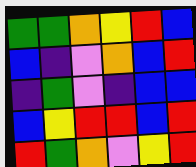[["green", "green", "orange", "yellow", "red", "blue"], ["blue", "indigo", "violet", "orange", "blue", "red"], ["indigo", "green", "violet", "indigo", "blue", "blue"], ["blue", "yellow", "red", "red", "blue", "red"], ["red", "green", "orange", "violet", "yellow", "red"]]